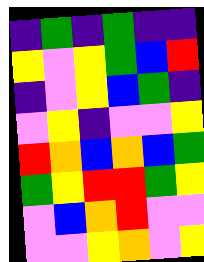[["indigo", "green", "indigo", "green", "indigo", "indigo"], ["yellow", "violet", "yellow", "green", "blue", "red"], ["indigo", "violet", "yellow", "blue", "green", "indigo"], ["violet", "yellow", "indigo", "violet", "violet", "yellow"], ["red", "orange", "blue", "orange", "blue", "green"], ["green", "yellow", "red", "red", "green", "yellow"], ["violet", "blue", "orange", "red", "violet", "violet"], ["violet", "violet", "yellow", "orange", "violet", "yellow"]]